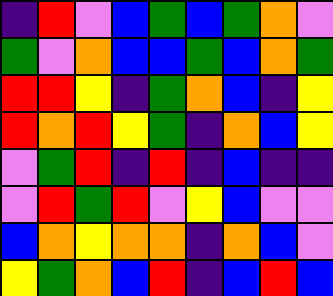[["indigo", "red", "violet", "blue", "green", "blue", "green", "orange", "violet"], ["green", "violet", "orange", "blue", "blue", "green", "blue", "orange", "green"], ["red", "red", "yellow", "indigo", "green", "orange", "blue", "indigo", "yellow"], ["red", "orange", "red", "yellow", "green", "indigo", "orange", "blue", "yellow"], ["violet", "green", "red", "indigo", "red", "indigo", "blue", "indigo", "indigo"], ["violet", "red", "green", "red", "violet", "yellow", "blue", "violet", "violet"], ["blue", "orange", "yellow", "orange", "orange", "indigo", "orange", "blue", "violet"], ["yellow", "green", "orange", "blue", "red", "indigo", "blue", "red", "blue"]]